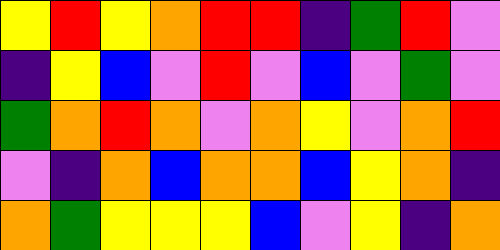[["yellow", "red", "yellow", "orange", "red", "red", "indigo", "green", "red", "violet"], ["indigo", "yellow", "blue", "violet", "red", "violet", "blue", "violet", "green", "violet"], ["green", "orange", "red", "orange", "violet", "orange", "yellow", "violet", "orange", "red"], ["violet", "indigo", "orange", "blue", "orange", "orange", "blue", "yellow", "orange", "indigo"], ["orange", "green", "yellow", "yellow", "yellow", "blue", "violet", "yellow", "indigo", "orange"]]